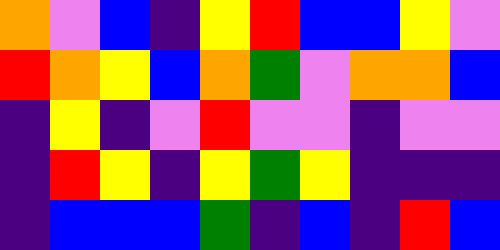[["orange", "violet", "blue", "indigo", "yellow", "red", "blue", "blue", "yellow", "violet"], ["red", "orange", "yellow", "blue", "orange", "green", "violet", "orange", "orange", "blue"], ["indigo", "yellow", "indigo", "violet", "red", "violet", "violet", "indigo", "violet", "violet"], ["indigo", "red", "yellow", "indigo", "yellow", "green", "yellow", "indigo", "indigo", "indigo"], ["indigo", "blue", "blue", "blue", "green", "indigo", "blue", "indigo", "red", "blue"]]